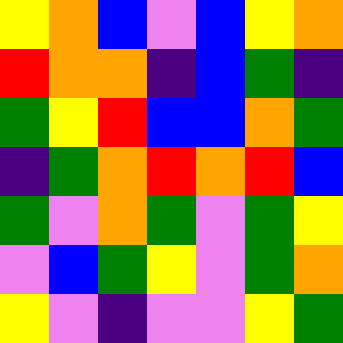[["yellow", "orange", "blue", "violet", "blue", "yellow", "orange"], ["red", "orange", "orange", "indigo", "blue", "green", "indigo"], ["green", "yellow", "red", "blue", "blue", "orange", "green"], ["indigo", "green", "orange", "red", "orange", "red", "blue"], ["green", "violet", "orange", "green", "violet", "green", "yellow"], ["violet", "blue", "green", "yellow", "violet", "green", "orange"], ["yellow", "violet", "indigo", "violet", "violet", "yellow", "green"]]